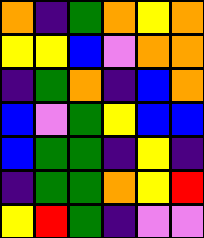[["orange", "indigo", "green", "orange", "yellow", "orange"], ["yellow", "yellow", "blue", "violet", "orange", "orange"], ["indigo", "green", "orange", "indigo", "blue", "orange"], ["blue", "violet", "green", "yellow", "blue", "blue"], ["blue", "green", "green", "indigo", "yellow", "indigo"], ["indigo", "green", "green", "orange", "yellow", "red"], ["yellow", "red", "green", "indigo", "violet", "violet"]]